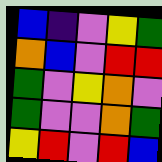[["blue", "indigo", "violet", "yellow", "green"], ["orange", "blue", "violet", "red", "red"], ["green", "violet", "yellow", "orange", "violet"], ["green", "violet", "violet", "orange", "green"], ["yellow", "red", "violet", "red", "blue"]]